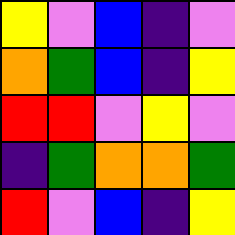[["yellow", "violet", "blue", "indigo", "violet"], ["orange", "green", "blue", "indigo", "yellow"], ["red", "red", "violet", "yellow", "violet"], ["indigo", "green", "orange", "orange", "green"], ["red", "violet", "blue", "indigo", "yellow"]]